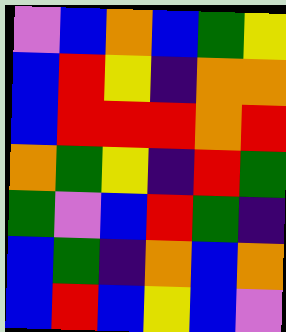[["violet", "blue", "orange", "blue", "green", "yellow"], ["blue", "red", "yellow", "indigo", "orange", "orange"], ["blue", "red", "red", "red", "orange", "red"], ["orange", "green", "yellow", "indigo", "red", "green"], ["green", "violet", "blue", "red", "green", "indigo"], ["blue", "green", "indigo", "orange", "blue", "orange"], ["blue", "red", "blue", "yellow", "blue", "violet"]]